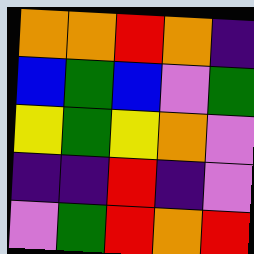[["orange", "orange", "red", "orange", "indigo"], ["blue", "green", "blue", "violet", "green"], ["yellow", "green", "yellow", "orange", "violet"], ["indigo", "indigo", "red", "indigo", "violet"], ["violet", "green", "red", "orange", "red"]]